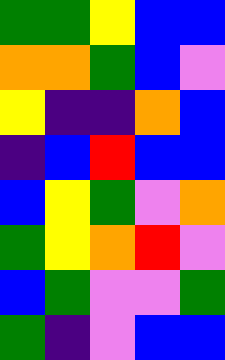[["green", "green", "yellow", "blue", "blue"], ["orange", "orange", "green", "blue", "violet"], ["yellow", "indigo", "indigo", "orange", "blue"], ["indigo", "blue", "red", "blue", "blue"], ["blue", "yellow", "green", "violet", "orange"], ["green", "yellow", "orange", "red", "violet"], ["blue", "green", "violet", "violet", "green"], ["green", "indigo", "violet", "blue", "blue"]]